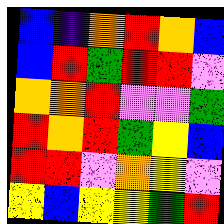[["blue", "indigo", "orange", "red", "orange", "blue"], ["blue", "red", "green", "red", "red", "violet"], ["orange", "orange", "red", "violet", "violet", "green"], ["red", "orange", "red", "green", "yellow", "blue"], ["red", "red", "violet", "orange", "yellow", "violet"], ["yellow", "blue", "yellow", "yellow", "green", "red"]]